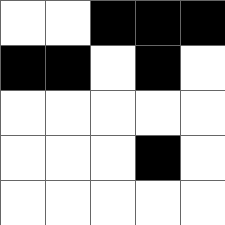[["white", "white", "black", "black", "black"], ["black", "black", "white", "black", "white"], ["white", "white", "white", "white", "white"], ["white", "white", "white", "black", "white"], ["white", "white", "white", "white", "white"]]